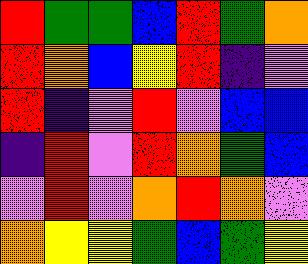[["red", "green", "green", "blue", "red", "green", "orange"], ["red", "orange", "blue", "yellow", "red", "indigo", "violet"], ["red", "indigo", "violet", "red", "violet", "blue", "blue"], ["indigo", "red", "violet", "red", "orange", "green", "blue"], ["violet", "red", "violet", "orange", "red", "orange", "violet"], ["orange", "yellow", "yellow", "green", "blue", "green", "yellow"]]